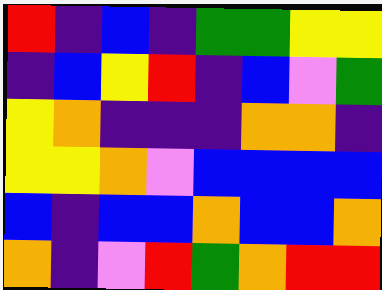[["red", "indigo", "blue", "indigo", "green", "green", "yellow", "yellow"], ["indigo", "blue", "yellow", "red", "indigo", "blue", "violet", "green"], ["yellow", "orange", "indigo", "indigo", "indigo", "orange", "orange", "indigo"], ["yellow", "yellow", "orange", "violet", "blue", "blue", "blue", "blue"], ["blue", "indigo", "blue", "blue", "orange", "blue", "blue", "orange"], ["orange", "indigo", "violet", "red", "green", "orange", "red", "red"]]